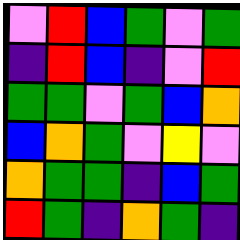[["violet", "red", "blue", "green", "violet", "green"], ["indigo", "red", "blue", "indigo", "violet", "red"], ["green", "green", "violet", "green", "blue", "orange"], ["blue", "orange", "green", "violet", "yellow", "violet"], ["orange", "green", "green", "indigo", "blue", "green"], ["red", "green", "indigo", "orange", "green", "indigo"]]